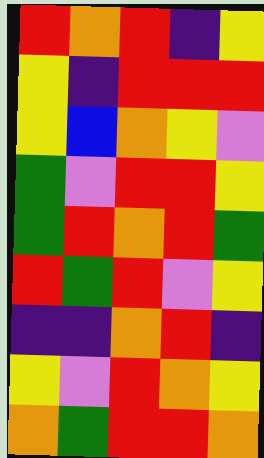[["red", "orange", "red", "indigo", "yellow"], ["yellow", "indigo", "red", "red", "red"], ["yellow", "blue", "orange", "yellow", "violet"], ["green", "violet", "red", "red", "yellow"], ["green", "red", "orange", "red", "green"], ["red", "green", "red", "violet", "yellow"], ["indigo", "indigo", "orange", "red", "indigo"], ["yellow", "violet", "red", "orange", "yellow"], ["orange", "green", "red", "red", "orange"]]